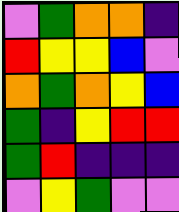[["violet", "green", "orange", "orange", "indigo"], ["red", "yellow", "yellow", "blue", "violet"], ["orange", "green", "orange", "yellow", "blue"], ["green", "indigo", "yellow", "red", "red"], ["green", "red", "indigo", "indigo", "indigo"], ["violet", "yellow", "green", "violet", "violet"]]